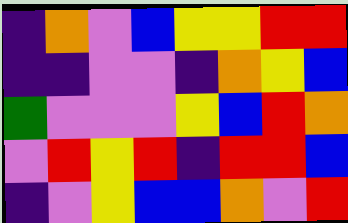[["indigo", "orange", "violet", "blue", "yellow", "yellow", "red", "red"], ["indigo", "indigo", "violet", "violet", "indigo", "orange", "yellow", "blue"], ["green", "violet", "violet", "violet", "yellow", "blue", "red", "orange"], ["violet", "red", "yellow", "red", "indigo", "red", "red", "blue"], ["indigo", "violet", "yellow", "blue", "blue", "orange", "violet", "red"]]